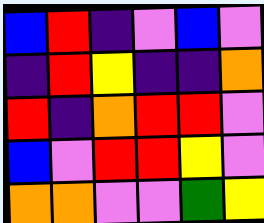[["blue", "red", "indigo", "violet", "blue", "violet"], ["indigo", "red", "yellow", "indigo", "indigo", "orange"], ["red", "indigo", "orange", "red", "red", "violet"], ["blue", "violet", "red", "red", "yellow", "violet"], ["orange", "orange", "violet", "violet", "green", "yellow"]]